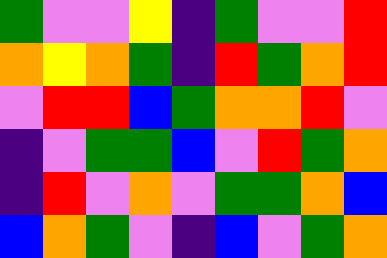[["green", "violet", "violet", "yellow", "indigo", "green", "violet", "violet", "red"], ["orange", "yellow", "orange", "green", "indigo", "red", "green", "orange", "red"], ["violet", "red", "red", "blue", "green", "orange", "orange", "red", "violet"], ["indigo", "violet", "green", "green", "blue", "violet", "red", "green", "orange"], ["indigo", "red", "violet", "orange", "violet", "green", "green", "orange", "blue"], ["blue", "orange", "green", "violet", "indigo", "blue", "violet", "green", "orange"]]